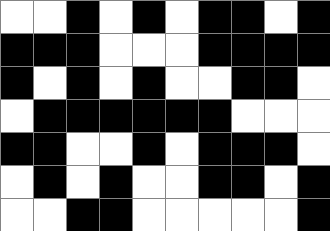[["white", "white", "black", "white", "black", "white", "black", "black", "white", "black"], ["black", "black", "black", "white", "white", "white", "black", "black", "black", "black"], ["black", "white", "black", "white", "black", "white", "white", "black", "black", "white"], ["white", "black", "black", "black", "black", "black", "black", "white", "white", "white"], ["black", "black", "white", "white", "black", "white", "black", "black", "black", "white"], ["white", "black", "white", "black", "white", "white", "black", "black", "white", "black"], ["white", "white", "black", "black", "white", "white", "white", "white", "white", "black"]]